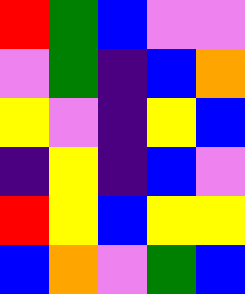[["red", "green", "blue", "violet", "violet"], ["violet", "green", "indigo", "blue", "orange"], ["yellow", "violet", "indigo", "yellow", "blue"], ["indigo", "yellow", "indigo", "blue", "violet"], ["red", "yellow", "blue", "yellow", "yellow"], ["blue", "orange", "violet", "green", "blue"]]